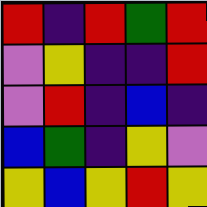[["red", "indigo", "red", "green", "red"], ["violet", "yellow", "indigo", "indigo", "red"], ["violet", "red", "indigo", "blue", "indigo"], ["blue", "green", "indigo", "yellow", "violet"], ["yellow", "blue", "yellow", "red", "yellow"]]